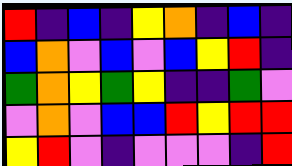[["red", "indigo", "blue", "indigo", "yellow", "orange", "indigo", "blue", "indigo"], ["blue", "orange", "violet", "blue", "violet", "blue", "yellow", "red", "indigo"], ["green", "orange", "yellow", "green", "yellow", "indigo", "indigo", "green", "violet"], ["violet", "orange", "violet", "blue", "blue", "red", "yellow", "red", "red"], ["yellow", "red", "violet", "indigo", "violet", "violet", "violet", "indigo", "red"]]